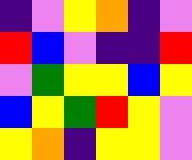[["indigo", "violet", "yellow", "orange", "indigo", "violet"], ["red", "blue", "violet", "indigo", "indigo", "red"], ["violet", "green", "yellow", "yellow", "blue", "yellow"], ["blue", "yellow", "green", "red", "yellow", "violet"], ["yellow", "orange", "indigo", "yellow", "yellow", "violet"]]